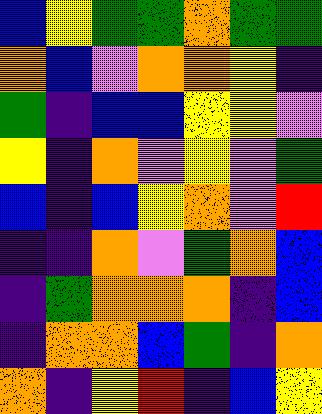[["blue", "yellow", "green", "green", "orange", "green", "green"], ["orange", "blue", "violet", "orange", "orange", "yellow", "indigo"], ["green", "indigo", "blue", "blue", "yellow", "yellow", "violet"], ["yellow", "indigo", "orange", "violet", "yellow", "violet", "green"], ["blue", "indigo", "blue", "yellow", "orange", "violet", "red"], ["indigo", "indigo", "orange", "violet", "green", "orange", "blue"], ["indigo", "green", "orange", "orange", "orange", "indigo", "blue"], ["indigo", "orange", "orange", "blue", "green", "indigo", "orange"], ["orange", "indigo", "yellow", "red", "indigo", "blue", "yellow"]]